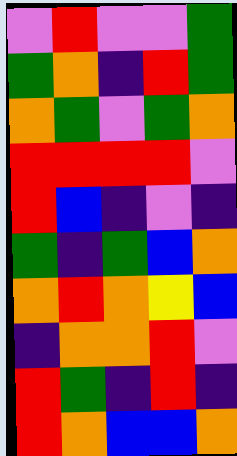[["violet", "red", "violet", "violet", "green"], ["green", "orange", "indigo", "red", "green"], ["orange", "green", "violet", "green", "orange"], ["red", "red", "red", "red", "violet"], ["red", "blue", "indigo", "violet", "indigo"], ["green", "indigo", "green", "blue", "orange"], ["orange", "red", "orange", "yellow", "blue"], ["indigo", "orange", "orange", "red", "violet"], ["red", "green", "indigo", "red", "indigo"], ["red", "orange", "blue", "blue", "orange"]]